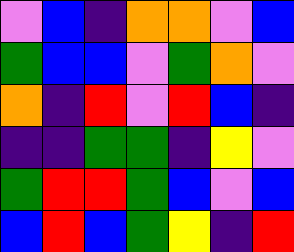[["violet", "blue", "indigo", "orange", "orange", "violet", "blue"], ["green", "blue", "blue", "violet", "green", "orange", "violet"], ["orange", "indigo", "red", "violet", "red", "blue", "indigo"], ["indigo", "indigo", "green", "green", "indigo", "yellow", "violet"], ["green", "red", "red", "green", "blue", "violet", "blue"], ["blue", "red", "blue", "green", "yellow", "indigo", "red"]]